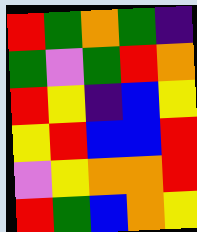[["red", "green", "orange", "green", "indigo"], ["green", "violet", "green", "red", "orange"], ["red", "yellow", "indigo", "blue", "yellow"], ["yellow", "red", "blue", "blue", "red"], ["violet", "yellow", "orange", "orange", "red"], ["red", "green", "blue", "orange", "yellow"]]